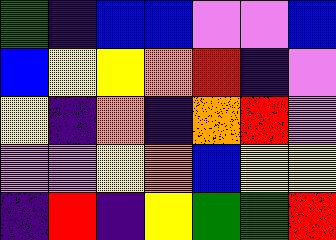[["green", "indigo", "blue", "blue", "violet", "violet", "blue"], ["blue", "yellow", "yellow", "orange", "red", "indigo", "violet"], ["yellow", "indigo", "orange", "indigo", "orange", "red", "violet"], ["violet", "violet", "yellow", "orange", "blue", "yellow", "yellow"], ["indigo", "red", "indigo", "yellow", "green", "green", "red"]]